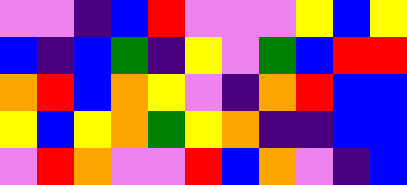[["violet", "violet", "indigo", "blue", "red", "violet", "violet", "violet", "yellow", "blue", "yellow"], ["blue", "indigo", "blue", "green", "indigo", "yellow", "violet", "green", "blue", "red", "red"], ["orange", "red", "blue", "orange", "yellow", "violet", "indigo", "orange", "red", "blue", "blue"], ["yellow", "blue", "yellow", "orange", "green", "yellow", "orange", "indigo", "indigo", "blue", "blue"], ["violet", "red", "orange", "violet", "violet", "red", "blue", "orange", "violet", "indigo", "blue"]]